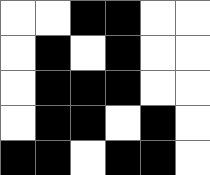[["white", "white", "black", "black", "white", "white"], ["white", "black", "white", "black", "white", "white"], ["white", "black", "black", "black", "white", "white"], ["white", "black", "black", "white", "black", "white"], ["black", "black", "white", "black", "black", "white"]]